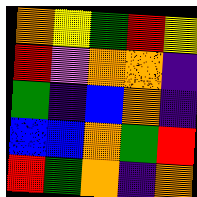[["orange", "yellow", "green", "red", "yellow"], ["red", "violet", "orange", "orange", "indigo"], ["green", "indigo", "blue", "orange", "indigo"], ["blue", "blue", "orange", "green", "red"], ["red", "green", "orange", "indigo", "orange"]]